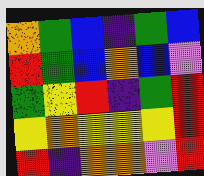[["orange", "green", "blue", "indigo", "green", "blue"], ["red", "green", "blue", "orange", "blue", "violet"], ["green", "yellow", "red", "indigo", "green", "red"], ["yellow", "orange", "yellow", "yellow", "yellow", "red"], ["red", "indigo", "orange", "orange", "violet", "red"]]